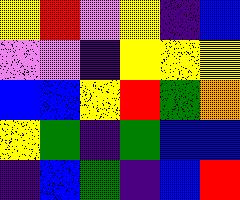[["yellow", "red", "violet", "yellow", "indigo", "blue"], ["violet", "violet", "indigo", "yellow", "yellow", "yellow"], ["blue", "blue", "yellow", "red", "green", "orange"], ["yellow", "green", "indigo", "green", "blue", "blue"], ["indigo", "blue", "green", "indigo", "blue", "red"]]